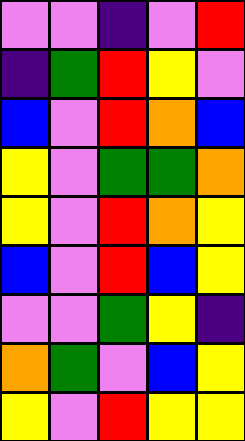[["violet", "violet", "indigo", "violet", "red"], ["indigo", "green", "red", "yellow", "violet"], ["blue", "violet", "red", "orange", "blue"], ["yellow", "violet", "green", "green", "orange"], ["yellow", "violet", "red", "orange", "yellow"], ["blue", "violet", "red", "blue", "yellow"], ["violet", "violet", "green", "yellow", "indigo"], ["orange", "green", "violet", "blue", "yellow"], ["yellow", "violet", "red", "yellow", "yellow"]]